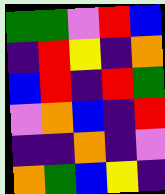[["green", "green", "violet", "red", "blue"], ["indigo", "red", "yellow", "indigo", "orange"], ["blue", "red", "indigo", "red", "green"], ["violet", "orange", "blue", "indigo", "red"], ["indigo", "indigo", "orange", "indigo", "violet"], ["orange", "green", "blue", "yellow", "indigo"]]